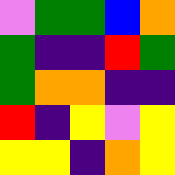[["violet", "green", "green", "blue", "orange"], ["green", "indigo", "indigo", "red", "green"], ["green", "orange", "orange", "indigo", "indigo"], ["red", "indigo", "yellow", "violet", "yellow"], ["yellow", "yellow", "indigo", "orange", "yellow"]]